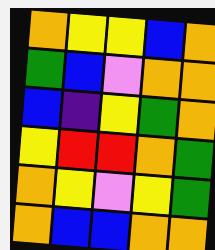[["orange", "yellow", "yellow", "blue", "orange"], ["green", "blue", "violet", "orange", "orange"], ["blue", "indigo", "yellow", "green", "orange"], ["yellow", "red", "red", "orange", "green"], ["orange", "yellow", "violet", "yellow", "green"], ["orange", "blue", "blue", "orange", "orange"]]